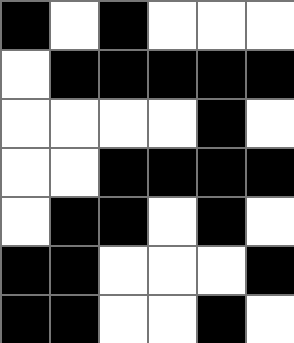[["black", "white", "black", "white", "white", "white"], ["white", "black", "black", "black", "black", "black"], ["white", "white", "white", "white", "black", "white"], ["white", "white", "black", "black", "black", "black"], ["white", "black", "black", "white", "black", "white"], ["black", "black", "white", "white", "white", "black"], ["black", "black", "white", "white", "black", "white"]]